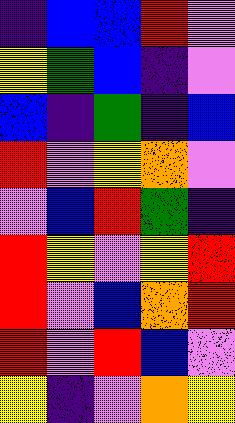[["indigo", "blue", "blue", "red", "violet"], ["yellow", "green", "blue", "indigo", "violet"], ["blue", "indigo", "green", "indigo", "blue"], ["red", "violet", "yellow", "orange", "violet"], ["violet", "blue", "red", "green", "indigo"], ["red", "yellow", "violet", "yellow", "red"], ["red", "violet", "blue", "orange", "red"], ["red", "violet", "red", "blue", "violet"], ["yellow", "indigo", "violet", "orange", "yellow"]]